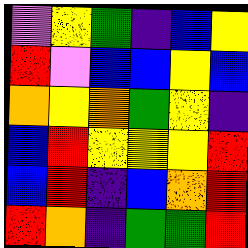[["violet", "yellow", "green", "indigo", "blue", "yellow"], ["red", "violet", "blue", "blue", "yellow", "blue"], ["orange", "yellow", "orange", "green", "yellow", "indigo"], ["blue", "red", "yellow", "yellow", "yellow", "red"], ["blue", "red", "indigo", "blue", "orange", "red"], ["red", "orange", "indigo", "green", "green", "red"]]